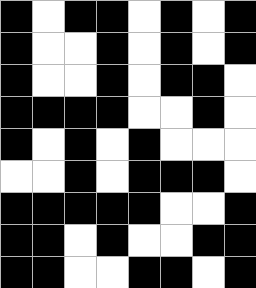[["black", "white", "black", "black", "white", "black", "white", "black"], ["black", "white", "white", "black", "white", "black", "white", "black"], ["black", "white", "white", "black", "white", "black", "black", "white"], ["black", "black", "black", "black", "white", "white", "black", "white"], ["black", "white", "black", "white", "black", "white", "white", "white"], ["white", "white", "black", "white", "black", "black", "black", "white"], ["black", "black", "black", "black", "black", "white", "white", "black"], ["black", "black", "white", "black", "white", "white", "black", "black"], ["black", "black", "white", "white", "black", "black", "white", "black"]]